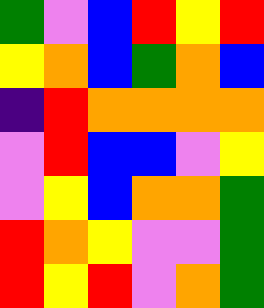[["green", "violet", "blue", "red", "yellow", "red"], ["yellow", "orange", "blue", "green", "orange", "blue"], ["indigo", "red", "orange", "orange", "orange", "orange"], ["violet", "red", "blue", "blue", "violet", "yellow"], ["violet", "yellow", "blue", "orange", "orange", "green"], ["red", "orange", "yellow", "violet", "violet", "green"], ["red", "yellow", "red", "violet", "orange", "green"]]